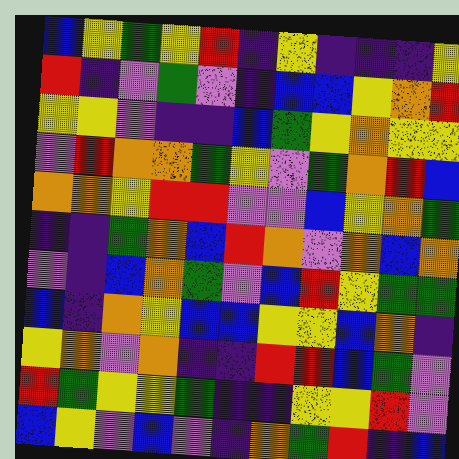[["blue", "yellow", "green", "yellow", "red", "indigo", "yellow", "indigo", "indigo", "indigo", "yellow"], ["red", "indigo", "violet", "green", "violet", "indigo", "blue", "blue", "yellow", "orange", "red"], ["yellow", "yellow", "violet", "indigo", "indigo", "blue", "green", "yellow", "orange", "yellow", "yellow"], ["violet", "red", "orange", "orange", "green", "yellow", "violet", "green", "orange", "red", "blue"], ["orange", "orange", "yellow", "red", "red", "violet", "violet", "blue", "yellow", "orange", "green"], ["indigo", "indigo", "green", "orange", "blue", "red", "orange", "violet", "orange", "blue", "orange"], ["violet", "indigo", "blue", "orange", "green", "violet", "blue", "red", "yellow", "green", "green"], ["blue", "indigo", "orange", "yellow", "blue", "blue", "yellow", "yellow", "blue", "orange", "indigo"], ["yellow", "orange", "violet", "orange", "indigo", "indigo", "red", "red", "blue", "green", "violet"], ["red", "green", "yellow", "yellow", "green", "indigo", "indigo", "yellow", "yellow", "red", "violet"], ["blue", "yellow", "violet", "blue", "violet", "indigo", "orange", "green", "red", "indigo", "blue"]]